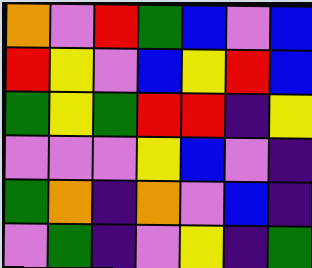[["orange", "violet", "red", "green", "blue", "violet", "blue"], ["red", "yellow", "violet", "blue", "yellow", "red", "blue"], ["green", "yellow", "green", "red", "red", "indigo", "yellow"], ["violet", "violet", "violet", "yellow", "blue", "violet", "indigo"], ["green", "orange", "indigo", "orange", "violet", "blue", "indigo"], ["violet", "green", "indigo", "violet", "yellow", "indigo", "green"]]